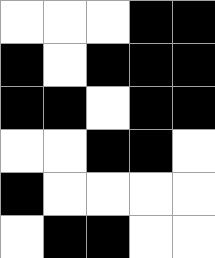[["white", "white", "white", "black", "black"], ["black", "white", "black", "black", "black"], ["black", "black", "white", "black", "black"], ["white", "white", "black", "black", "white"], ["black", "white", "white", "white", "white"], ["white", "black", "black", "white", "white"]]